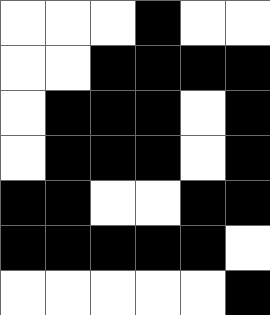[["white", "white", "white", "black", "white", "white"], ["white", "white", "black", "black", "black", "black"], ["white", "black", "black", "black", "white", "black"], ["white", "black", "black", "black", "white", "black"], ["black", "black", "white", "white", "black", "black"], ["black", "black", "black", "black", "black", "white"], ["white", "white", "white", "white", "white", "black"]]